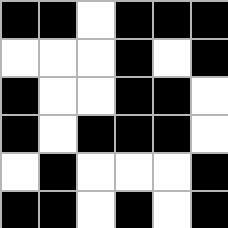[["black", "black", "white", "black", "black", "black"], ["white", "white", "white", "black", "white", "black"], ["black", "white", "white", "black", "black", "white"], ["black", "white", "black", "black", "black", "white"], ["white", "black", "white", "white", "white", "black"], ["black", "black", "white", "black", "white", "black"]]